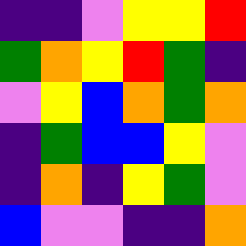[["indigo", "indigo", "violet", "yellow", "yellow", "red"], ["green", "orange", "yellow", "red", "green", "indigo"], ["violet", "yellow", "blue", "orange", "green", "orange"], ["indigo", "green", "blue", "blue", "yellow", "violet"], ["indigo", "orange", "indigo", "yellow", "green", "violet"], ["blue", "violet", "violet", "indigo", "indigo", "orange"]]